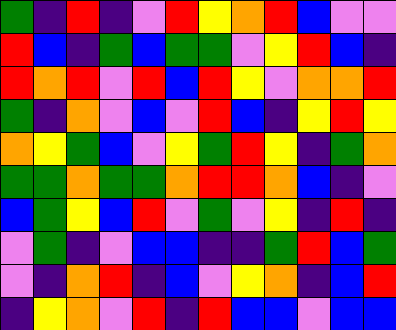[["green", "indigo", "red", "indigo", "violet", "red", "yellow", "orange", "red", "blue", "violet", "violet"], ["red", "blue", "indigo", "green", "blue", "green", "green", "violet", "yellow", "red", "blue", "indigo"], ["red", "orange", "red", "violet", "red", "blue", "red", "yellow", "violet", "orange", "orange", "red"], ["green", "indigo", "orange", "violet", "blue", "violet", "red", "blue", "indigo", "yellow", "red", "yellow"], ["orange", "yellow", "green", "blue", "violet", "yellow", "green", "red", "yellow", "indigo", "green", "orange"], ["green", "green", "orange", "green", "green", "orange", "red", "red", "orange", "blue", "indigo", "violet"], ["blue", "green", "yellow", "blue", "red", "violet", "green", "violet", "yellow", "indigo", "red", "indigo"], ["violet", "green", "indigo", "violet", "blue", "blue", "indigo", "indigo", "green", "red", "blue", "green"], ["violet", "indigo", "orange", "red", "indigo", "blue", "violet", "yellow", "orange", "indigo", "blue", "red"], ["indigo", "yellow", "orange", "violet", "red", "indigo", "red", "blue", "blue", "violet", "blue", "blue"]]